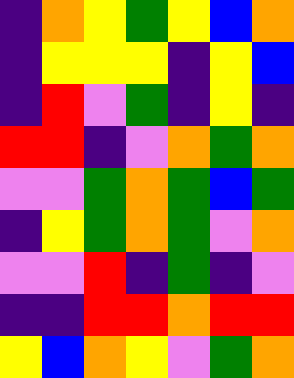[["indigo", "orange", "yellow", "green", "yellow", "blue", "orange"], ["indigo", "yellow", "yellow", "yellow", "indigo", "yellow", "blue"], ["indigo", "red", "violet", "green", "indigo", "yellow", "indigo"], ["red", "red", "indigo", "violet", "orange", "green", "orange"], ["violet", "violet", "green", "orange", "green", "blue", "green"], ["indigo", "yellow", "green", "orange", "green", "violet", "orange"], ["violet", "violet", "red", "indigo", "green", "indigo", "violet"], ["indigo", "indigo", "red", "red", "orange", "red", "red"], ["yellow", "blue", "orange", "yellow", "violet", "green", "orange"]]